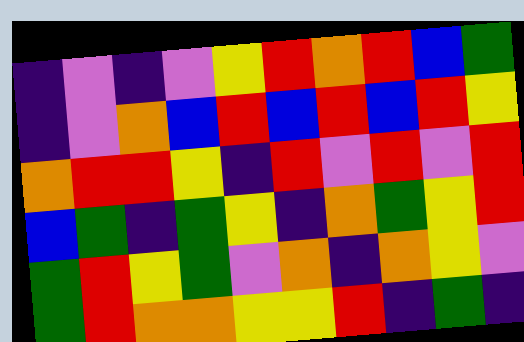[["indigo", "violet", "indigo", "violet", "yellow", "red", "orange", "red", "blue", "green"], ["indigo", "violet", "orange", "blue", "red", "blue", "red", "blue", "red", "yellow"], ["orange", "red", "red", "yellow", "indigo", "red", "violet", "red", "violet", "red"], ["blue", "green", "indigo", "green", "yellow", "indigo", "orange", "green", "yellow", "red"], ["green", "red", "yellow", "green", "violet", "orange", "indigo", "orange", "yellow", "violet"], ["green", "red", "orange", "orange", "yellow", "yellow", "red", "indigo", "green", "indigo"]]